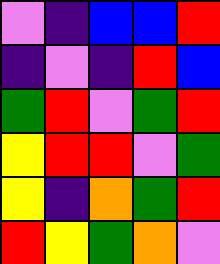[["violet", "indigo", "blue", "blue", "red"], ["indigo", "violet", "indigo", "red", "blue"], ["green", "red", "violet", "green", "red"], ["yellow", "red", "red", "violet", "green"], ["yellow", "indigo", "orange", "green", "red"], ["red", "yellow", "green", "orange", "violet"]]